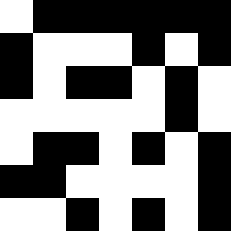[["white", "black", "black", "black", "black", "black", "black"], ["black", "white", "white", "white", "black", "white", "black"], ["black", "white", "black", "black", "white", "black", "white"], ["white", "white", "white", "white", "white", "black", "white"], ["white", "black", "black", "white", "black", "white", "black"], ["black", "black", "white", "white", "white", "white", "black"], ["white", "white", "black", "white", "black", "white", "black"]]